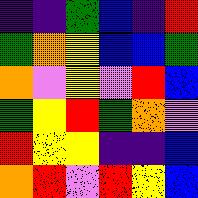[["indigo", "indigo", "green", "blue", "indigo", "red"], ["green", "orange", "yellow", "blue", "blue", "green"], ["orange", "violet", "yellow", "violet", "red", "blue"], ["green", "yellow", "red", "green", "orange", "violet"], ["red", "yellow", "yellow", "indigo", "indigo", "blue"], ["orange", "red", "violet", "red", "yellow", "blue"]]